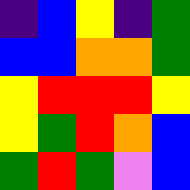[["indigo", "blue", "yellow", "indigo", "green"], ["blue", "blue", "orange", "orange", "green"], ["yellow", "red", "red", "red", "yellow"], ["yellow", "green", "red", "orange", "blue"], ["green", "red", "green", "violet", "blue"]]